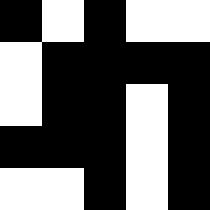[["black", "white", "black", "white", "white"], ["white", "black", "black", "black", "black"], ["white", "black", "black", "white", "black"], ["black", "black", "black", "white", "black"], ["white", "white", "black", "white", "black"]]